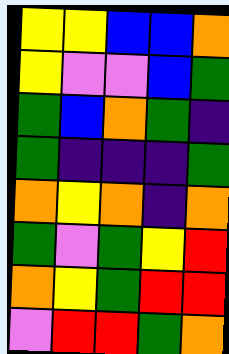[["yellow", "yellow", "blue", "blue", "orange"], ["yellow", "violet", "violet", "blue", "green"], ["green", "blue", "orange", "green", "indigo"], ["green", "indigo", "indigo", "indigo", "green"], ["orange", "yellow", "orange", "indigo", "orange"], ["green", "violet", "green", "yellow", "red"], ["orange", "yellow", "green", "red", "red"], ["violet", "red", "red", "green", "orange"]]